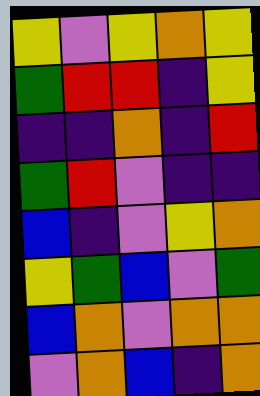[["yellow", "violet", "yellow", "orange", "yellow"], ["green", "red", "red", "indigo", "yellow"], ["indigo", "indigo", "orange", "indigo", "red"], ["green", "red", "violet", "indigo", "indigo"], ["blue", "indigo", "violet", "yellow", "orange"], ["yellow", "green", "blue", "violet", "green"], ["blue", "orange", "violet", "orange", "orange"], ["violet", "orange", "blue", "indigo", "orange"]]